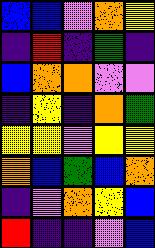[["blue", "blue", "violet", "orange", "yellow"], ["indigo", "red", "indigo", "green", "indigo"], ["blue", "orange", "orange", "violet", "violet"], ["indigo", "yellow", "indigo", "orange", "green"], ["yellow", "yellow", "violet", "yellow", "yellow"], ["orange", "blue", "green", "blue", "orange"], ["indigo", "violet", "orange", "yellow", "blue"], ["red", "indigo", "indigo", "violet", "blue"]]